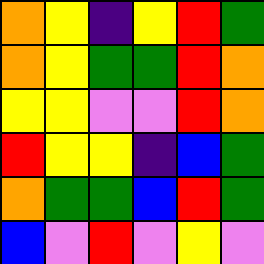[["orange", "yellow", "indigo", "yellow", "red", "green"], ["orange", "yellow", "green", "green", "red", "orange"], ["yellow", "yellow", "violet", "violet", "red", "orange"], ["red", "yellow", "yellow", "indigo", "blue", "green"], ["orange", "green", "green", "blue", "red", "green"], ["blue", "violet", "red", "violet", "yellow", "violet"]]